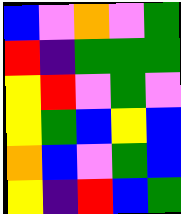[["blue", "violet", "orange", "violet", "green"], ["red", "indigo", "green", "green", "green"], ["yellow", "red", "violet", "green", "violet"], ["yellow", "green", "blue", "yellow", "blue"], ["orange", "blue", "violet", "green", "blue"], ["yellow", "indigo", "red", "blue", "green"]]